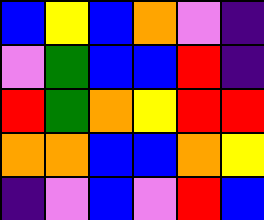[["blue", "yellow", "blue", "orange", "violet", "indigo"], ["violet", "green", "blue", "blue", "red", "indigo"], ["red", "green", "orange", "yellow", "red", "red"], ["orange", "orange", "blue", "blue", "orange", "yellow"], ["indigo", "violet", "blue", "violet", "red", "blue"]]